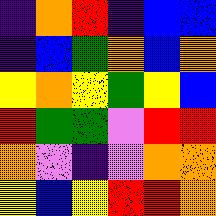[["indigo", "orange", "red", "indigo", "blue", "blue"], ["indigo", "blue", "green", "orange", "blue", "orange"], ["yellow", "orange", "yellow", "green", "yellow", "blue"], ["red", "green", "green", "violet", "red", "red"], ["orange", "violet", "indigo", "violet", "orange", "orange"], ["yellow", "blue", "yellow", "red", "red", "orange"]]